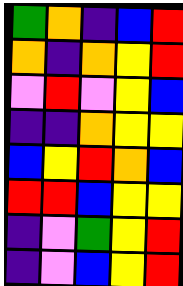[["green", "orange", "indigo", "blue", "red"], ["orange", "indigo", "orange", "yellow", "red"], ["violet", "red", "violet", "yellow", "blue"], ["indigo", "indigo", "orange", "yellow", "yellow"], ["blue", "yellow", "red", "orange", "blue"], ["red", "red", "blue", "yellow", "yellow"], ["indigo", "violet", "green", "yellow", "red"], ["indigo", "violet", "blue", "yellow", "red"]]